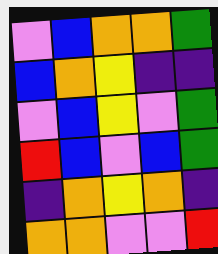[["violet", "blue", "orange", "orange", "green"], ["blue", "orange", "yellow", "indigo", "indigo"], ["violet", "blue", "yellow", "violet", "green"], ["red", "blue", "violet", "blue", "green"], ["indigo", "orange", "yellow", "orange", "indigo"], ["orange", "orange", "violet", "violet", "red"]]